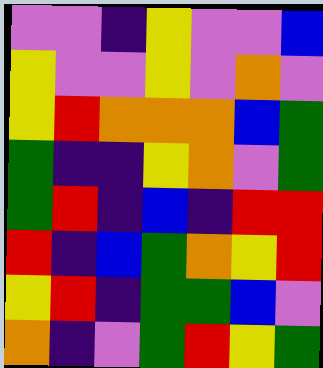[["violet", "violet", "indigo", "yellow", "violet", "violet", "blue"], ["yellow", "violet", "violet", "yellow", "violet", "orange", "violet"], ["yellow", "red", "orange", "orange", "orange", "blue", "green"], ["green", "indigo", "indigo", "yellow", "orange", "violet", "green"], ["green", "red", "indigo", "blue", "indigo", "red", "red"], ["red", "indigo", "blue", "green", "orange", "yellow", "red"], ["yellow", "red", "indigo", "green", "green", "blue", "violet"], ["orange", "indigo", "violet", "green", "red", "yellow", "green"]]